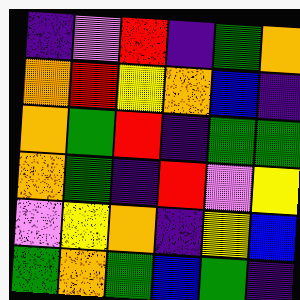[["indigo", "violet", "red", "indigo", "green", "orange"], ["orange", "red", "yellow", "orange", "blue", "indigo"], ["orange", "green", "red", "indigo", "green", "green"], ["orange", "green", "indigo", "red", "violet", "yellow"], ["violet", "yellow", "orange", "indigo", "yellow", "blue"], ["green", "orange", "green", "blue", "green", "indigo"]]